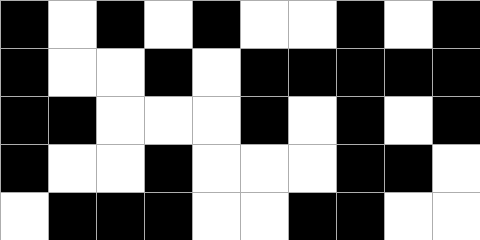[["black", "white", "black", "white", "black", "white", "white", "black", "white", "black"], ["black", "white", "white", "black", "white", "black", "black", "black", "black", "black"], ["black", "black", "white", "white", "white", "black", "white", "black", "white", "black"], ["black", "white", "white", "black", "white", "white", "white", "black", "black", "white"], ["white", "black", "black", "black", "white", "white", "black", "black", "white", "white"]]